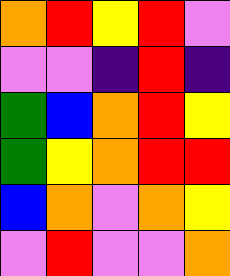[["orange", "red", "yellow", "red", "violet"], ["violet", "violet", "indigo", "red", "indigo"], ["green", "blue", "orange", "red", "yellow"], ["green", "yellow", "orange", "red", "red"], ["blue", "orange", "violet", "orange", "yellow"], ["violet", "red", "violet", "violet", "orange"]]